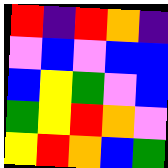[["red", "indigo", "red", "orange", "indigo"], ["violet", "blue", "violet", "blue", "blue"], ["blue", "yellow", "green", "violet", "blue"], ["green", "yellow", "red", "orange", "violet"], ["yellow", "red", "orange", "blue", "green"]]